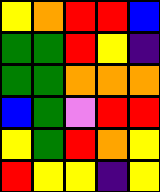[["yellow", "orange", "red", "red", "blue"], ["green", "green", "red", "yellow", "indigo"], ["green", "green", "orange", "orange", "orange"], ["blue", "green", "violet", "red", "red"], ["yellow", "green", "red", "orange", "yellow"], ["red", "yellow", "yellow", "indigo", "yellow"]]